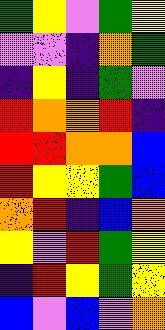[["green", "yellow", "violet", "green", "yellow"], ["violet", "violet", "indigo", "orange", "green"], ["indigo", "yellow", "indigo", "green", "violet"], ["red", "orange", "orange", "red", "indigo"], ["red", "red", "orange", "orange", "blue"], ["red", "yellow", "yellow", "green", "blue"], ["orange", "red", "indigo", "blue", "orange"], ["yellow", "violet", "red", "green", "yellow"], ["indigo", "red", "yellow", "green", "yellow"], ["blue", "violet", "blue", "violet", "orange"]]